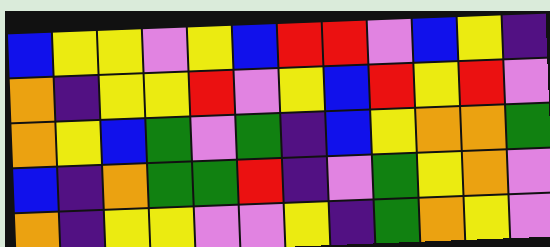[["blue", "yellow", "yellow", "violet", "yellow", "blue", "red", "red", "violet", "blue", "yellow", "indigo"], ["orange", "indigo", "yellow", "yellow", "red", "violet", "yellow", "blue", "red", "yellow", "red", "violet"], ["orange", "yellow", "blue", "green", "violet", "green", "indigo", "blue", "yellow", "orange", "orange", "green"], ["blue", "indigo", "orange", "green", "green", "red", "indigo", "violet", "green", "yellow", "orange", "violet"], ["orange", "indigo", "yellow", "yellow", "violet", "violet", "yellow", "indigo", "green", "orange", "yellow", "violet"]]